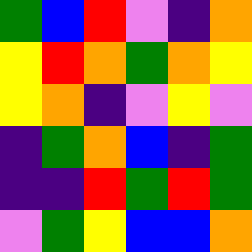[["green", "blue", "red", "violet", "indigo", "orange"], ["yellow", "red", "orange", "green", "orange", "yellow"], ["yellow", "orange", "indigo", "violet", "yellow", "violet"], ["indigo", "green", "orange", "blue", "indigo", "green"], ["indigo", "indigo", "red", "green", "red", "green"], ["violet", "green", "yellow", "blue", "blue", "orange"]]